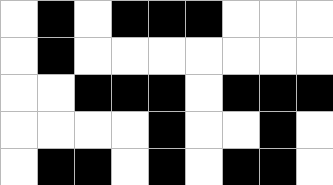[["white", "black", "white", "black", "black", "black", "white", "white", "white"], ["white", "black", "white", "white", "white", "white", "white", "white", "white"], ["white", "white", "black", "black", "black", "white", "black", "black", "black"], ["white", "white", "white", "white", "black", "white", "white", "black", "white"], ["white", "black", "black", "white", "black", "white", "black", "black", "white"]]